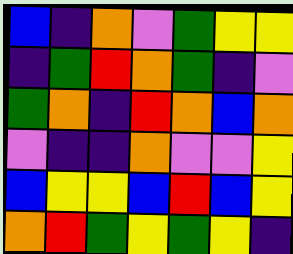[["blue", "indigo", "orange", "violet", "green", "yellow", "yellow"], ["indigo", "green", "red", "orange", "green", "indigo", "violet"], ["green", "orange", "indigo", "red", "orange", "blue", "orange"], ["violet", "indigo", "indigo", "orange", "violet", "violet", "yellow"], ["blue", "yellow", "yellow", "blue", "red", "blue", "yellow"], ["orange", "red", "green", "yellow", "green", "yellow", "indigo"]]